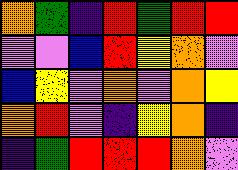[["orange", "green", "indigo", "red", "green", "red", "red"], ["violet", "violet", "blue", "red", "yellow", "orange", "violet"], ["blue", "yellow", "violet", "orange", "violet", "orange", "yellow"], ["orange", "red", "violet", "indigo", "yellow", "orange", "indigo"], ["indigo", "green", "red", "red", "red", "orange", "violet"]]